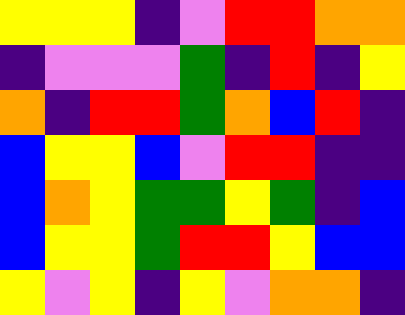[["yellow", "yellow", "yellow", "indigo", "violet", "red", "red", "orange", "orange"], ["indigo", "violet", "violet", "violet", "green", "indigo", "red", "indigo", "yellow"], ["orange", "indigo", "red", "red", "green", "orange", "blue", "red", "indigo"], ["blue", "yellow", "yellow", "blue", "violet", "red", "red", "indigo", "indigo"], ["blue", "orange", "yellow", "green", "green", "yellow", "green", "indigo", "blue"], ["blue", "yellow", "yellow", "green", "red", "red", "yellow", "blue", "blue"], ["yellow", "violet", "yellow", "indigo", "yellow", "violet", "orange", "orange", "indigo"]]